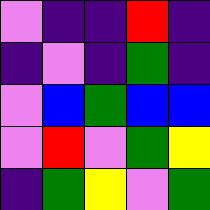[["violet", "indigo", "indigo", "red", "indigo"], ["indigo", "violet", "indigo", "green", "indigo"], ["violet", "blue", "green", "blue", "blue"], ["violet", "red", "violet", "green", "yellow"], ["indigo", "green", "yellow", "violet", "green"]]